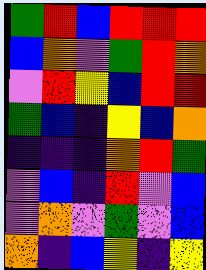[["green", "red", "blue", "red", "red", "red"], ["blue", "orange", "violet", "green", "red", "orange"], ["violet", "red", "yellow", "blue", "red", "red"], ["green", "blue", "indigo", "yellow", "blue", "orange"], ["indigo", "indigo", "indigo", "orange", "red", "green"], ["violet", "blue", "indigo", "red", "violet", "blue"], ["violet", "orange", "violet", "green", "violet", "blue"], ["orange", "indigo", "blue", "yellow", "indigo", "yellow"]]